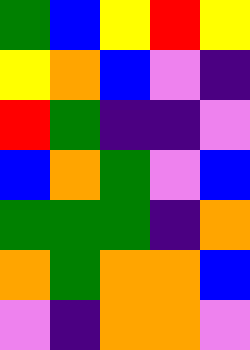[["green", "blue", "yellow", "red", "yellow"], ["yellow", "orange", "blue", "violet", "indigo"], ["red", "green", "indigo", "indigo", "violet"], ["blue", "orange", "green", "violet", "blue"], ["green", "green", "green", "indigo", "orange"], ["orange", "green", "orange", "orange", "blue"], ["violet", "indigo", "orange", "orange", "violet"]]